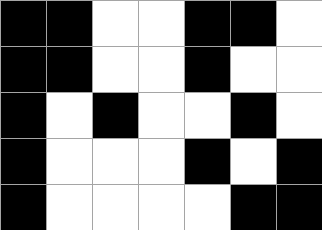[["black", "black", "white", "white", "black", "black", "white"], ["black", "black", "white", "white", "black", "white", "white"], ["black", "white", "black", "white", "white", "black", "white"], ["black", "white", "white", "white", "black", "white", "black"], ["black", "white", "white", "white", "white", "black", "black"]]